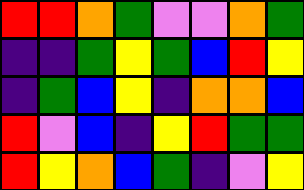[["red", "red", "orange", "green", "violet", "violet", "orange", "green"], ["indigo", "indigo", "green", "yellow", "green", "blue", "red", "yellow"], ["indigo", "green", "blue", "yellow", "indigo", "orange", "orange", "blue"], ["red", "violet", "blue", "indigo", "yellow", "red", "green", "green"], ["red", "yellow", "orange", "blue", "green", "indigo", "violet", "yellow"]]